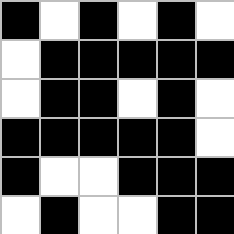[["black", "white", "black", "white", "black", "white"], ["white", "black", "black", "black", "black", "black"], ["white", "black", "black", "white", "black", "white"], ["black", "black", "black", "black", "black", "white"], ["black", "white", "white", "black", "black", "black"], ["white", "black", "white", "white", "black", "black"]]